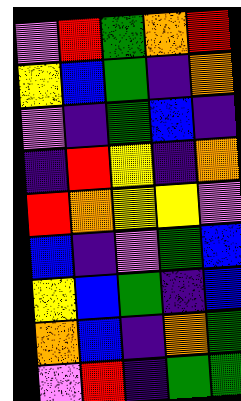[["violet", "red", "green", "orange", "red"], ["yellow", "blue", "green", "indigo", "orange"], ["violet", "indigo", "green", "blue", "indigo"], ["indigo", "red", "yellow", "indigo", "orange"], ["red", "orange", "yellow", "yellow", "violet"], ["blue", "indigo", "violet", "green", "blue"], ["yellow", "blue", "green", "indigo", "blue"], ["orange", "blue", "indigo", "orange", "green"], ["violet", "red", "indigo", "green", "green"]]